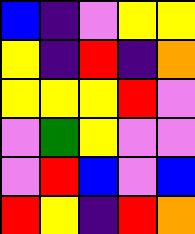[["blue", "indigo", "violet", "yellow", "yellow"], ["yellow", "indigo", "red", "indigo", "orange"], ["yellow", "yellow", "yellow", "red", "violet"], ["violet", "green", "yellow", "violet", "violet"], ["violet", "red", "blue", "violet", "blue"], ["red", "yellow", "indigo", "red", "orange"]]